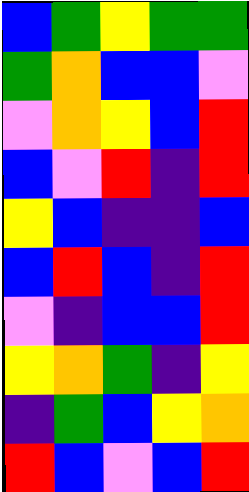[["blue", "green", "yellow", "green", "green"], ["green", "orange", "blue", "blue", "violet"], ["violet", "orange", "yellow", "blue", "red"], ["blue", "violet", "red", "indigo", "red"], ["yellow", "blue", "indigo", "indigo", "blue"], ["blue", "red", "blue", "indigo", "red"], ["violet", "indigo", "blue", "blue", "red"], ["yellow", "orange", "green", "indigo", "yellow"], ["indigo", "green", "blue", "yellow", "orange"], ["red", "blue", "violet", "blue", "red"]]